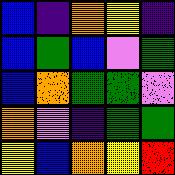[["blue", "indigo", "orange", "yellow", "indigo"], ["blue", "green", "blue", "violet", "green"], ["blue", "orange", "green", "green", "violet"], ["orange", "violet", "indigo", "green", "green"], ["yellow", "blue", "orange", "yellow", "red"]]